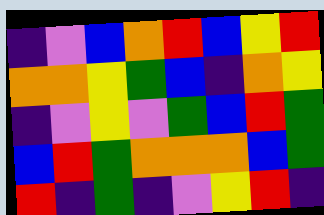[["indigo", "violet", "blue", "orange", "red", "blue", "yellow", "red"], ["orange", "orange", "yellow", "green", "blue", "indigo", "orange", "yellow"], ["indigo", "violet", "yellow", "violet", "green", "blue", "red", "green"], ["blue", "red", "green", "orange", "orange", "orange", "blue", "green"], ["red", "indigo", "green", "indigo", "violet", "yellow", "red", "indigo"]]